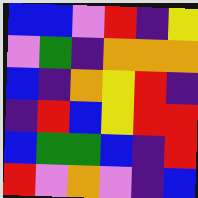[["blue", "blue", "violet", "red", "indigo", "yellow"], ["violet", "green", "indigo", "orange", "orange", "orange"], ["blue", "indigo", "orange", "yellow", "red", "indigo"], ["indigo", "red", "blue", "yellow", "red", "red"], ["blue", "green", "green", "blue", "indigo", "red"], ["red", "violet", "orange", "violet", "indigo", "blue"]]